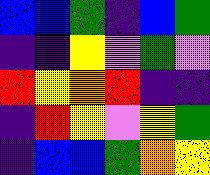[["blue", "blue", "green", "indigo", "blue", "green"], ["indigo", "indigo", "yellow", "violet", "green", "violet"], ["red", "yellow", "orange", "red", "indigo", "indigo"], ["indigo", "red", "yellow", "violet", "yellow", "green"], ["indigo", "blue", "blue", "green", "orange", "yellow"]]